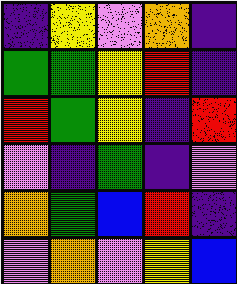[["indigo", "yellow", "violet", "orange", "indigo"], ["green", "green", "yellow", "red", "indigo"], ["red", "green", "yellow", "indigo", "red"], ["violet", "indigo", "green", "indigo", "violet"], ["orange", "green", "blue", "red", "indigo"], ["violet", "orange", "violet", "yellow", "blue"]]